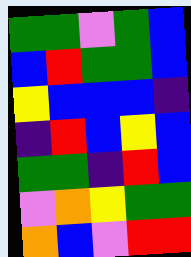[["green", "green", "violet", "green", "blue"], ["blue", "red", "green", "green", "blue"], ["yellow", "blue", "blue", "blue", "indigo"], ["indigo", "red", "blue", "yellow", "blue"], ["green", "green", "indigo", "red", "blue"], ["violet", "orange", "yellow", "green", "green"], ["orange", "blue", "violet", "red", "red"]]